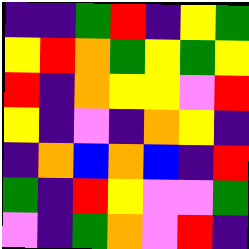[["indigo", "indigo", "green", "red", "indigo", "yellow", "green"], ["yellow", "red", "orange", "green", "yellow", "green", "yellow"], ["red", "indigo", "orange", "yellow", "yellow", "violet", "red"], ["yellow", "indigo", "violet", "indigo", "orange", "yellow", "indigo"], ["indigo", "orange", "blue", "orange", "blue", "indigo", "red"], ["green", "indigo", "red", "yellow", "violet", "violet", "green"], ["violet", "indigo", "green", "orange", "violet", "red", "indigo"]]